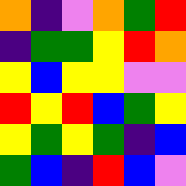[["orange", "indigo", "violet", "orange", "green", "red"], ["indigo", "green", "green", "yellow", "red", "orange"], ["yellow", "blue", "yellow", "yellow", "violet", "violet"], ["red", "yellow", "red", "blue", "green", "yellow"], ["yellow", "green", "yellow", "green", "indigo", "blue"], ["green", "blue", "indigo", "red", "blue", "violet"]]